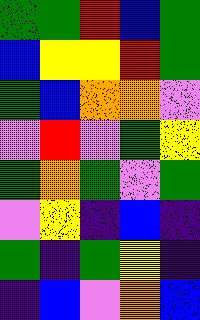[["green", "green", "red", "blue", "green"], ["blue", "yellow", "yellow", "red", "green"], ["green", "blue", "orange", "orange", "violet"], ["violet", "red", "violet", "green", "yellow"], ["green", "orange", "green", "violet", "green"], ["violet", "yellow", "indigo", "blue", "indigo"], ["green", "indigo", "green", "yellow", "indigo"], ["indigo", "blue", "violet", "orange", "blue"]]